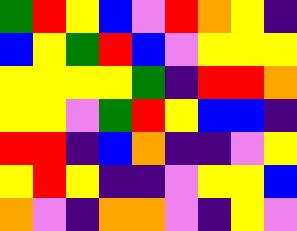[["green", "red", "yellow", "blue", "violet", "red", "orange", "yellow", "indigo"], ["blue", "yellow", "green", "red", "blue", "violet", "yellow", "yellow", "yellow"], ["yellow", "yellow", "yellow", "yellow", "green", "indigo", "red", "red", "orange"], ["yellow", "yellow", "violet", "green", "red", "yellow", "blue", "blue", "indigo"], ["red", "red", "indigo", "blue", "orange", "indigo", "indigo", "violet", "yellow"], ["yellow", "red", "yellow", "indigo", "indigo", "violet", "yellow", "yellow", "blue"], ["orange", "violet", "indigo", "orange", "orange", "violet", "indigo", "yellow", "violet"]]